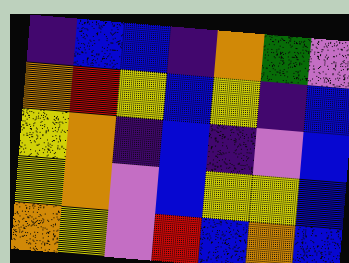[["indigo", "blue", "blue", "indigo", "orange", "green", "violet"], ["orange", "red", "yellow", "blue", "yellow", "indigo", "blue"], ["yellow", "orange", "indigo", "blue", "indigo", "violet", "blue"], ["yellow", "orange", "violet", "blue", "yellow", "yellow", "blue"], ["orange", "yellow", "violet", "red", "blue", "orange", "blue"]]